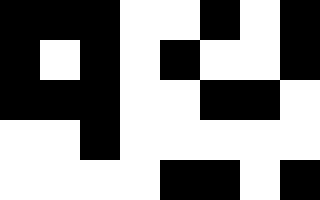[["black", "black", "black", "white", "white", "black", "white", "black"], ["black", "white", "black", "white", "black", "white", "white", "black"], ["black", "black", "black", "white", "white", "black", "black", "white"], ["white", "white", "black", "white", "white", "white", "white", "white"], ["white", "white", "white", "white", "black", "black", "white", "black"]]